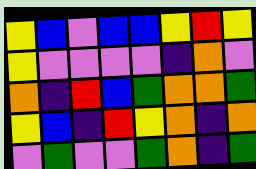[["yellow", "blue", "violet", "blue", "blue", "yellow", "red", "yellow"], ["yellow", "violet", "violet", "violet", "violet", "indigo", "orange", "violet"], ["orange", "indigo", "red", "blue", "green", "orange", "orange", "green"], ["yellow", "blue", "indigo", "red", "yellow", "orange", "indigo", "orange"], ["violet", "green", "violet", "violet", "green", "orange", "indigo", "green"]]